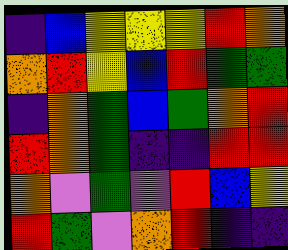[["indigo", "blue", "yellow", "yellow", "yellow", "red", "orange"], ["orange", "red", "yellow", "blue", "red", "green", "green"], ["indigo", "orange", "green", "blue", "green", "orange", "red"], ["red", "orange", "green", "indigo", "indigo", "red", "red"], ["orange", "violet", "green", "violet", "red", "blue", "yellow"], ["red", "green", "violet", "orange", "red", "indigo", "indigo"]]